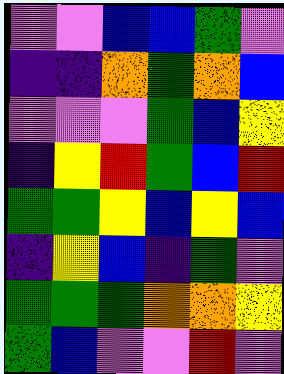[["violet", "violet", "blue", "blue", "green", "violet"], ["indigo", "indigo", "orange", "green", "orange", "blue"], ["violet", "violet", "violet", "green", "blue", "yellow"], ["indigo", "yellow", "red", "green", "blue", "red"], ["green", "green", "yellow", "blue", "yellow", "blue"], ["indigo", "yellow", "blue", "indigo", "green", "violet"], ["green", "green", "green", "orange", "orange", "yellow"], ["green", "blue", "violet", "violet", "red", "violet"]]